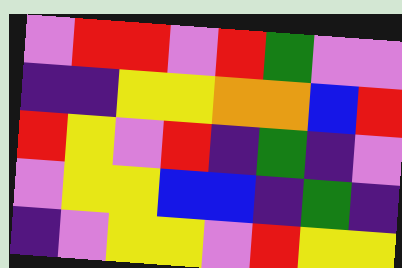[["violet", "red", "red", "violet", "red", "green", "violet", "violet"], ["indigo", "indigo", "yellow", "yellow", "orange", "orange", "blue", "red"], ["red", "yellow", "violet", "red", "indigo", "green", "indigo", "violet"], ["violet", "yellow", "yellow", "blue", "blue", "indigo", "green", "indigo"], ["indigo", "violet", "yellow", "yellow", "violet", "red", "yellow", "yellow"]]